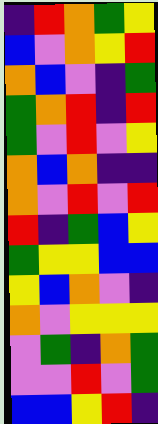[["indigo", "red", "orange", "green", "yellow"], ["blue", "violet", "orange", "yellow", "red"], ["orange", "blue", "violet", "indigo", "green"], ["green", "orange", "red", "indigo", "red"], ["green", "violet", "red", "violet", "yellow"], ["orange", "blue", "orange", "indigo", "indigo"], ["orange", "violet", "red", "violet", "red"], ["red", "indigo", "green", "blue", "yellow"], ["green", "yellow", "yellow", "blue", "blue"], ["yellow", "blue", "orange", "violet", "indigo"], ["orange", "violet", "yellow", "yellow", "yellow"], ["violet", "green", "indigo", "orange", "green"], ["violet", "violet", "red", "violet", "green"], ["blue", "blue", "yellow", "red", "indigo"]]